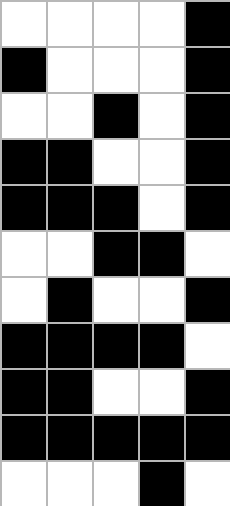[["white", "white", "white", "white", "black"], ["black", "white", "white", "white", "black"], ["white", "white", "black", "white", "black"], ["black", "black", "white", "white", "black"], ["black", "black", "black", "white", "black"], ["white", "white", "black", "black", "white"], ["white", "black", "white", "white", "black"], ["black", "black", "black", "black", "white"], ["black", "black", "white", "white", "black"], ["black", "black", "black", "black", "black"], ["white", "white", "white", "black", "white"]]